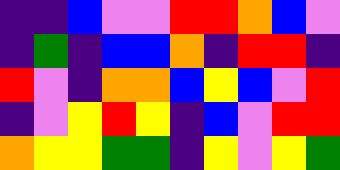[["indigo", "indigo", "blue", "violet", "violet", "red", "red", "orange", "blue", "violet"], ["indigo", "green", "indigo", "blue", "blue", "orange", "indigo", "red", "red", "indigo"], ["red", "violet", "indigo", "orange", "orange", "blue", "yellow", "blue", "violet", "red"], ["indigo", "violet", "yellow", "red", "yellow", "indigo", "blue", "violet", "red", "red"], ["orange", "yellow", "yellow", "green", "green", "indigo", "yellow", "violet", "yellow", "green"]]